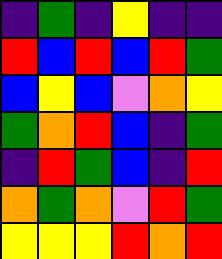[["indigo", "green", "indigo", "yellow", "indigo", "indigo"], ["red", "blue", "red", "blue", "red", "green"], ["blue", "yellow", "blue", "violet", "orange", "yellow"], ["green", "orange", "red", "blue", "indigo", "green"], ["indigo", "red", "green", "blue", "indigo", "red"], ["orange", "green", "orange", "violet", "red", "green"], ["yellow", "yellow", "yellow", "red", "orange", "red"]]